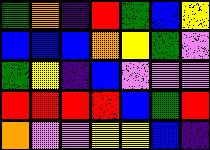[["green", "orange", "indigo", "red", "green", "blue", "yellow"], ["blue", "blue", "blue", "orange", "yellow", "green", "violet"], ["green", "yellow", "indigo", "blue", "violet", "violet", "violet"], ["red", "red", "red", "red", "blue", "green", "red"], ["orange", "violet", "violet", "yellow", "yellow", "blue", "indigo"]]